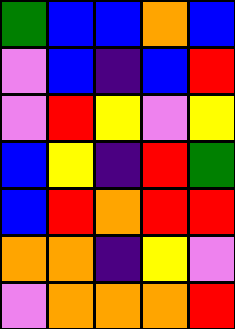[["green", "blue", "blue", "orange", "blue"], ["violet", "blue", "indigo", "blue", "red"], ["violet", "red", "yellow", "violet", "yellow"], ["blue", "yellow", "indigo", "red", "green"], ["blue", "red", "orange", "red", "red"], ["orange", "orange", "indigo", "yellow", "violet"], ["violet", "orange", "orange", "orange", "red"]]